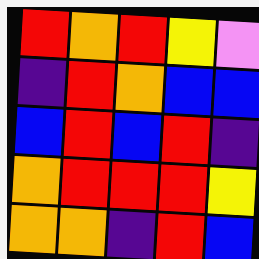[["red", "orange", "red", "yellow", "violet"], ["indigo", "red", "orange", "blue", "blue"], ["blue", "red", "blue", "red", "indigo"], ["orange", "red", "red", "red", "yellow"], ["orange", "orange", "indigo", "red", "blue"]]